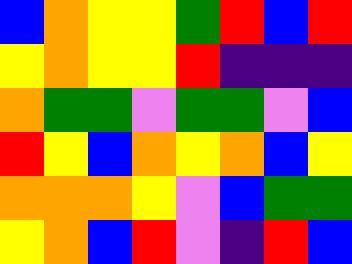[["blue", "orange", "yellow", "yellow", "green", "red", "blue", "red"], ["yellow", "orange", "yellow", "yellow", "red", "indigo", "indigo", "indigo"], ["orange", "green", "green", "violet", "green", "green", "violet", "blue"], ["red", "yellow", "blue", "orange", "yellow", "orange", "blue", "yellow"], ["orange", "orange", "orange", "yellow", "violet", "blue", "green", "green"], ["yellow", "orange", "blue", "red", "violet", "indigo", "red", "blue"]]